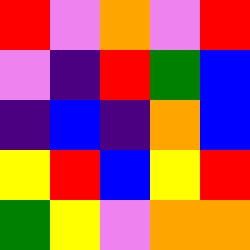[["red", "violet", "orange", "violet", "red"], ["violet", "indigo", "red", "green", "blue"], ["indigo", "blue", "indigo", "orange", "blue"], ["yellow", "red", "blue", "yellow", "red"], ["green", "yellow", "violet", "orange", "orange"]]